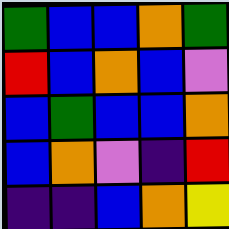[["green", "blue", "blue", "orange", "green"], ["red", "blue", "orange", "blue", "violet"], ["blue", "green", "blue", "blue", "orange"], ["blue", "orange", "violet", "indigo", "red"], ["indigo", "indigo", "blue", "orange", "yellow"]]